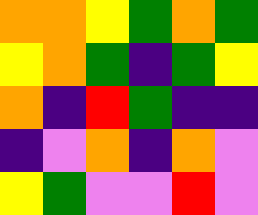[["orange", "orange", "yellow", "green", "orange", "green"], ["yellow", "orange", "green", "indigo", "green", "yellow"], ["orange", "indigo", "red", "green", "indigo", "indigo"], ["indigo", "violet", "orange", "indigo", "orange", "violet"], ["yellow", "green", "violet", "violet", "red", "violet"]]